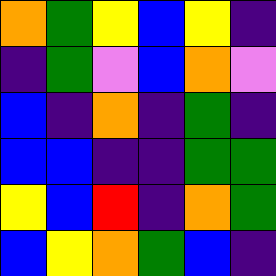[["orange", "green", "yellow", "blue", "yellow", "indigo"], ["indigo", "green", "violet", "blue", "orange", "violet"], ["blue", "indigo", "orange", "indigo", "green", "indigo"], ["blue", "blue", "indigo", "indigo", "green", "green"], ["yellow", "blue", "red", "indigo", "orange", "green"], ["blue", "yellow", "orange", "green", "blue", "indigo"]]